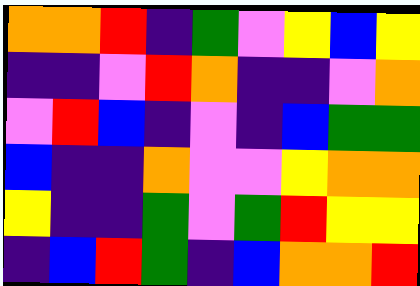[["orange", "orange", "red", "indigo", "green", "violet", "yellow", "blue", "yellow"], ["indigo", "indigo", "violet", "red", "orange", "indigo", "indigo", "violet", "orange"], ["violet", "red", "blue", "indigo", "violet", "indigo", "blue", "green", "green"], ["blue", "indigo", "indigo", "orange", "violet", "violet", "yellow", "orange", "orange"], ["yellow", "indigo", "indigo", "green", "violet", "green", "red", "yellow", "yellow"], ["indigo", "blue", "red", "green", "indigo", "blue", "orange", "orange", "red"]]